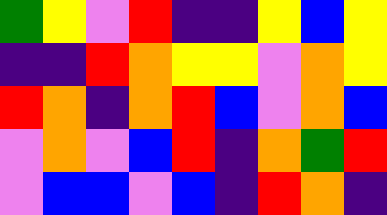[["green", "yellow", "violet", "red", "indigo", "indigo", "yellow", "blue", "yellow"], ["indigo", "indigo", "red", "orange", "yellow", "yellow", "violet", "orange", "yellow"], ["red", "orange", "indigo", "orange", "red", "blue", "violet", "orange", "blue"], ["violet", "orange", "violet", "blue", "red", "indigo", "orange", "green", "red"], ["violet", "blue", "blue", "violet", "blue", "indigo", "red", "orange", "indigo"]]